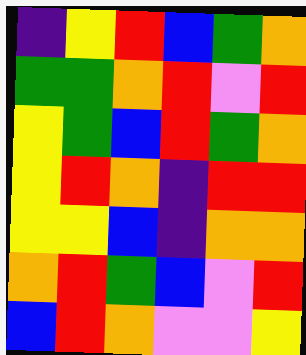[["indigo", "yellow", "red", "blue", "green", "orange"], ["green", "green", "orange", "red", "violet", "red"], ["yellow", "green", "blue", "red", "green", "orange"], ["yellow", "red", "orange", "indigo", "red", "red"], ["yellow", "yellow", "blue", "indigo", "orange", "orange"], ["orange", "red", "green", "blue", "violet", "red"], ["blue", "red", "orange", "violet", "violet", "yellow"]]